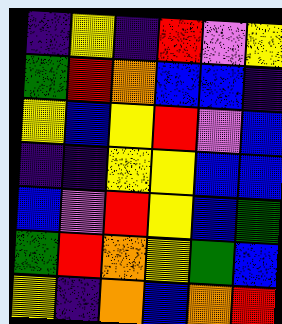[["indigo", "yellow", "indigo", "red", "violet", "yellow"], ["green", "red", "orange", "blue", "blue", "indigo"], ["yellow", "blue", "yellow", "red", "violet", "blue"], ["indigo", "indigo", "yellow", "yellow", "blue", "blue"], ["blue", "violet", "red", "yellow", "blue", "green"], ["green", "red", "orange", "yellow", "green", "blue"], ["yellow", "indigo", "orange", "blue", "orange", "red"]]